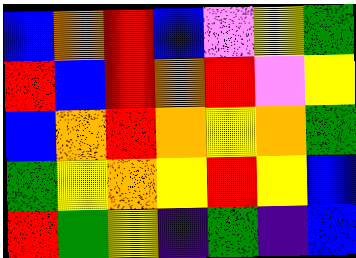[["blue", "orange", "red", "blue", "violet", "yellow", "green"], ["red", "blue", "red", "orange", "red", "violet", "yellow"], ["blue", "orange", "red", "orange", "yellow", "orange", "green"], ["green", "yellow", "orange", "yellow", "red", "yellow", "blue"], ["red", "green", "yellow", "indigo", "green", "indigo", "blue"]]